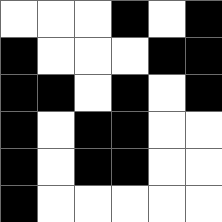[["white", "white", "white", "black", "white", "black"], ["black", "white", "white", "white", "black", "black"], ["black", "black", "white", "black", "white", "black"], ["black", "white", "black", "black", "white", "white"], ["black", "white", "black", "black", "white", "white"], ["black", "white", "white", "white", "white", "white"]]